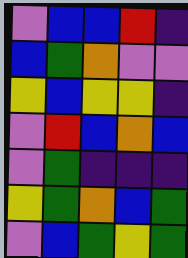[["violet", "blue", "blue", "red", "indigo"], ["blue", "green", "orange", "violet", "violet"], ["yellow", "blue", "yellow", "yellow", "indigo"], ["violet", "red", "blue", "orange", "blue"], ["violet", "green", "indigo", "indigo", "indigo"], ["yellow", "green", "orange", "blue", "green"], ["violet", "blue", "green", "yellow", "green"]]